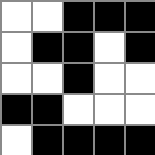[["white", "white", "black", "black", "black"], ["white", "black", "black", "white", "black"], ["white", "white", "black", "white", "white"], ["black", "black", "white", "white", "white"], ["white", "black", "black", "black", "black"]]